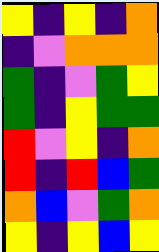[["yellow", "indigo", "yellow", "indigo", "orange"], ["indigo", "violet", "orange", "orange", "orange"], ["green", "indigo", "violet", "green", "yellow"], ["green", "indigo", "yellow", "green", "green"], ["red", "violet", "yellow", "indigo", "orange"], ["red", "indigo", "red", "blue", "green"], ["orange", "blue", "violet", "green", "orange"], ["yellow", "indigo", "yellow", "blue", "yellow"]]